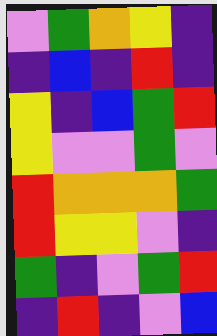[["violet", "green", "orange", "yellow", "indigo"], ["indigo", "blue", "indigo", "red", "indigo"], ["yellow", "indigo", "blue", "green", "red"], ["yellow", "violet", "violet", "green", "violet"], ["red", "orange", "orange", "orange", "green"], ["red", "yellow", "yellow", "violet", "indigo"], ["green", "indigo", "violet", "green", "red"], ["indigo", "red", "indigo", "violet", "blue"]]